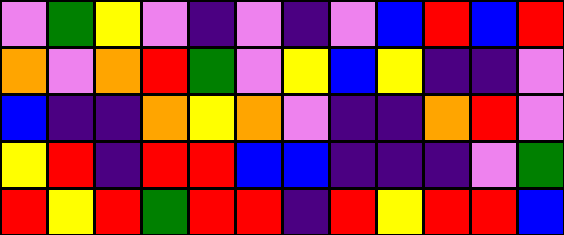[["violet", "green", "yellow", "violet", "indigo", "violet", "indigo", "violet", "blue", "red", "blue", "red"], ["orange", "violet", "orange", "red", "green", "violet", "yellow", "blue", "yellow", "indigo", "indigo", "violet"], ["blue", "indigo", "indigo", "orange", "yellow", "orange", "violet", "indigo", "indigo", "orange", "red", "violet"], ["yellow", "red", "indigo", "red", "red", "blue", "blue", "indigo", "indigo", "indigo", "violet", "green"], ["red", "yellow", "red", "green", "red", "red", "indigo", "red", "yellow", "red", "red", "blue"]]